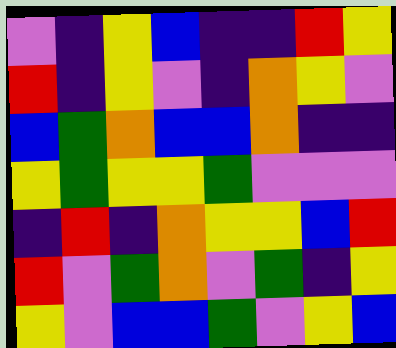[["violet", "indigo", "yellow", "blue", "indigo", "indigo", "red", "yellow"], ["red", "indigo", "yellow", "violet", "indigo", "orange", "yellow", "violet"], ["blue", "green", "orange", "blue", "blue", "orange", "indigo", "indigo"], ["yellow", "green", "yellow", "yellow", "green", "violet", "violet", "violet"], ["indigo", "red", "indigo", "orange", "yellow", "yellow", "blue", "red"], ["red", "violet", "green", "orange", "violet", "green", "indigo", "yellow"], ["yellow", "violet", "blue", "blue", "green", "violet", "yellow", "blue"]]